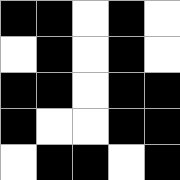[["black", "black", "white", "black", "white"], ["white", "black", "white", "black", "white"], ["black", "black", "white", "black", "black"], ["black", "white", "white", "black", "black"], ["white", "black", "black", "white", "black"]]